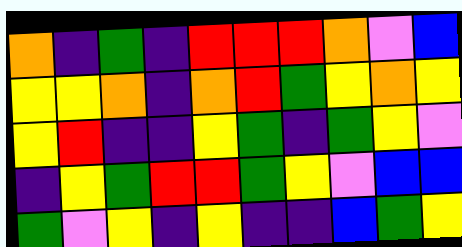[["orange", "indigo", "green", "indigo", "red", "red", "red", "orange", "violet", "blue"], ["yellow", "yellow", "orange", "indigo", "orange", "red", "green", "yellow", "orange", "yellow"], ["yellow", "red", "indigo", "indigo", "yellow", "green", "indigo", "green", "yellow", "violet"], ["indigo", "yellow", "green", "red", "red", "green", "yellow", "violet", "blue", "blue"], ["green", "violet", "yellow", "indigo", "yellow", "indigo", "indigo", "blue", "green", "yellow"]]